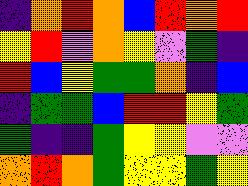[["indigo", "orange", "red", "orange", "blue", "red", "orange", "red"], ["yellow", "red", "violet", "orange", "yellow", "violet", "green", "indigo"], ["red", "blue", "yellow", "green", "green", "orange", "indigo", "blue"], ["indigo", "green", "green", "blue", "red", "red", "yellow", "green"], ["green", "indigo", "indigo", "green", "yellow", "yellow", "violet", "violet"], ["orange", "red", "orange", "green", "yellow", "yellow", "green", "yellow"]]